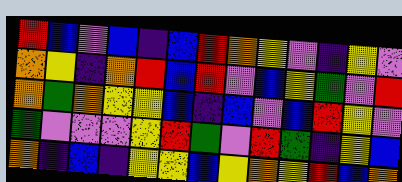[["red", "blue", "violet", "blue", "indigo", "blue", "red", "orange", "yellow", "violet", "indigo", "yellow", "violet"], ["orange", "yellow", "indigo", "orange", "red", "blue", "red", "violet", "blue", "yellow", "green", "violet", "red"], ["orange", "green", "orange", "yellow", "yellow", "blue", "indigo", "blue", "violet", "blue", "red", "yellow", "violet"], ["green", "violet", "violet", "violet", "yellow", "red", "green", "violet", "red", "green", "indigo", "yellow", "blue"], ["orange", "indigo", "blue", "indigo", "yellow", "yellow", "blue", "yellow", "orange", "yellow", "red", "blue", "orange"]]